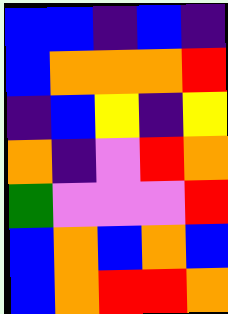[["blue", "blue", "indigo", "blue", "indigo"], ["blue", "orange", "orange", "orange", "red"], ["indigo", "blue", "yellow", "indigo", "yellow"], ["orange", "indigo", "violet", "red", "orange"], ["green", "violet", "violet", "violet", "red"], ["blue", "orange", "blue", "orange", "blue"], ["blue", "orange", "red", "red", "orange"]]